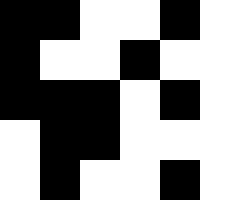[["black", "black", "white", "white", "black", "white"], ["black", "white", "white", "black", "white", "white"], ["black", "black", "black", "white", "black", "white"], ["white", "black", "black", "white", "white", "white"], ["white", "black", "white", "white", "black", "white"]]